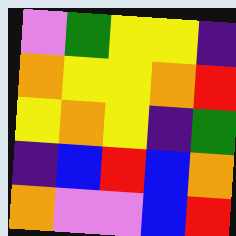[["violet", "green", "yellow", "yellow", "indigo"], ["orange", "yellow", "yellow", "orange", "red"], ["yellow", "orange", "yellow", "indigo", "green"], ["indigo", "blue", "red", "blue", "orange"], ["orange", "violet", "violet", "blue", "red"]]